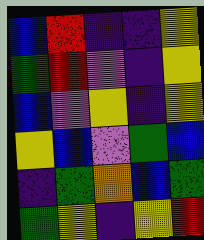[["blue", "red", "indigo", "indigo", "yellow"], ["green", "red", "violet", "indigo", "yellow"], ["blue", "violet", "yellow", "indigo", "yellow"], ["yellow", "blue", "violet", "green", "blue"], ["indigo", "green", "orange", "blue", "green"], ["green", "yellow", "indigo", "yellow", "red"]]